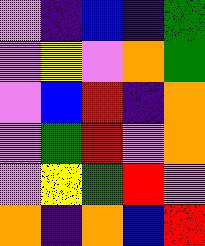[["violet", "indigo", "blue", "indigo", "green"], ["violet", "yellow", "violet", "orange", "green"], ["violet", "blue", "red", "indigo", "orange"], ["violet", "green", "red", "violet", "orange"], ["violet", "yellow", "green", "red", "violet"], ["orange", "indigo", "orange", "blue", "red"]]